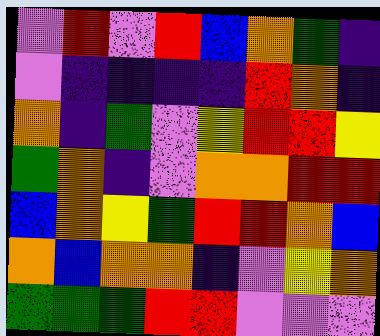[["violet", "red", "violet", "red", "blue", "orange", "green", "indigo"], ["violet", "indigo", "indigo", "indigo", "indigo", "red", "orange", "indigo"], ["orange", "indigo", "green", "violet", "yellow", "red", "red", "yellow"], ["green", "orange", "indigo", "violet", "orange", "orange", "red", "red"], ["blue", "orange", "yellow", "green", "red", "red", "orange", "blue"], ["orange", "blue", "orange", "orange", "indigo", "violet", "yellow", "orange"], ["green", "green", "green", "red", "red", "violet", "violet", "violet"]]